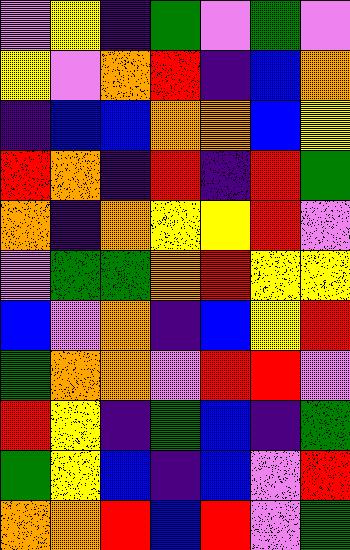[["violet", "yellow", "indigo", "green", "violet", "green", "violet"], ["yellow", "violet", "orange", "red", "indigo", "blue", "orange"], ["indigo", "blue", "blue", "orange", "orange", "blue", "yellow"], ["red", "orange", "indigo", "red", "indigo", "red", "green"], ["orange", "indigo", "orange", "yellow", "yellow", "red", "violet"], ["violet", "green", "green", "orange", "red", "yellow", "yellow"], ["blue", "violet", "orange", "indigo", "blue", "yellow", "red"], ["green", "orange", "orange", "violet", "red", "red", "violet"], ["red", "yellow", "indigo", "green", "blue", "indigo", "green"], ["green", "yellow", "blue", "indigo", "blue", "violet", "red"], ["orange", "orange", "red", "blue", "red", "violet", "green"]]